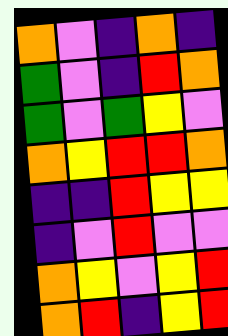[["orange", "violet", "indigo", "orange", "indigo"], ["green", "violet", "indigo", "red", "orange"], ["green", "violet", "green", "yellow", "violet"], ["orange", "yellow", "red", "red", "orange"], ["indigo", "indigo", "red", "yellow", "yellow"], ["indigo", "violet", "red", "violet", "violet"], ["orange", "yellow", "violet", "yellow", "red"], ["orange", "red", "indigo", "yellow", "red"]]